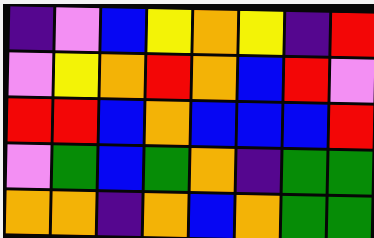[["indigo", "violet", "blue", "yellow", "orange", "yellow", "indigo", "red"], ["violet", "yellow", "orange", "red", "orange", "blue", "red", "violet"], ["red", "red", "blue", "orange", "blue", "blue", "blue", "red"], ["violet", "green", "blue", "green", "orange", "indigo", "green", "green"], ["orange", "orange", "indigo", "orange", "blue", "orange", "green", "green"]]